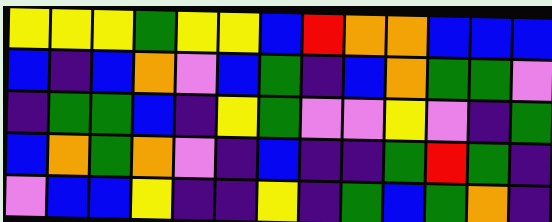[["yellow", "yellow", "yellow", "green", "yellow", "yellow", "blue", "red", "orange", "orange", "blue", "blue", "blue"], ["blue", "indigo", "blue", "orange", "violet", "blue", "green", "indigo", "blue", "orange", "green", "green", "violet"], ["indigo", "green", "green", "blue", "indigo", "yellow", "green", "violet", "violet", "yellow", "violet", "indigo", "green"], ["blue", "orange", "green", "orange", "violet", "indigo", "blue", "indigo", "indigo", "green", "red", "green", "indigo"], ["violet", "blue", "blue", "yellow", "indigo", "indigo", "yellow", "indigo", "green", "blue", "green", "orange", "indigo"]]